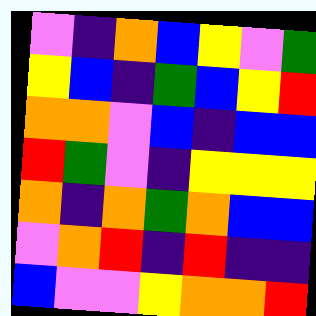[["violet", "indigo", "orange", "blue", "yellow", "violet", "green"], ["yellow", "blue", "indigo", "green", "blue", "yellow", "red"], ["orange", "orange", "violet", "blue", "indigo", "blue", "blue"], ["red", "green", "violet", "indigo", "yellow", "yellow", "yellow"], ["orange", "indigo", "orange", "green", "orange", "blue", "blue"], ["violet", "orange", "red", "indigo", "red", "indigo", "indigo"], ["blue", "violet", "violet", "yellow", "orange", "orange", "red"]]